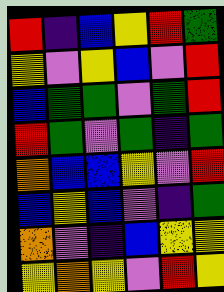[["red", "indigo", "blue", "yellow", "red", "green"], ["yellow", "violet", "yellow", "blue", "violet", "red"], ["blue", "green", "green", "violet", "green", "red"], ["red", "green", "violet", "green", "indigo", "green"], ["orange", "blue", "blue", "yellow", "violet", "red"], ["blue", "yellow", "blue", "violet", "indigo", "green"], ["orange", "violet", "indigo", "blue", "yellow", "yellow"], ["yellow", "orange", "yellow", "violet", "red", "yellow"]]